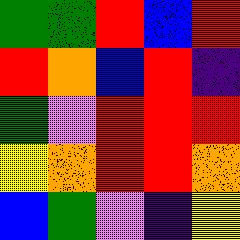[["green", "green", "red", "blue", "red"], ["red", "orange", "blue", "red", "indigo"], ["green", "violet", "red", "red", "red"], ["yellow", "orange", "red", "red", "orange"], ["blue", "green", "violet", "indigo", "yellow"]]